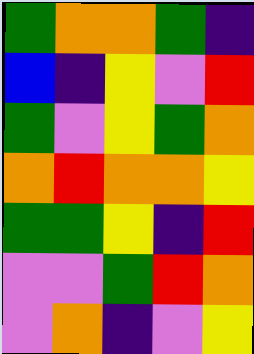[["green", "orange", "orange", "green", "indigo"], ["blue", "indigo", "yellow", "violet", "red"], ["green", "violet", "yellow", "green", "orange"], ["orange", "red", "orange", "orange", "yellow"], ["green", "green", "yellow", "indigo", "red"], ["violet", "violet", "green", "red", "orange"], ["violet", "orange", "indigo", "violet", "yellow"]]